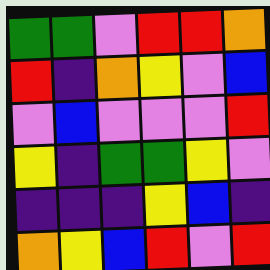[["green", "green", "violet", "red", "red", "orange"], ["red", "indigo", "orange", "yellow", "violet", "blue"], ["violet", "blue", "violet", "violet", "violet", "red"], ["yellow", "indigo", "green", "green", "yellow", "violet"], ["indigo", "indigo", "indigo", "yellow", "blue", "indigo"], ["orange", "yellow", "blue", "red", "violet", "red"]]